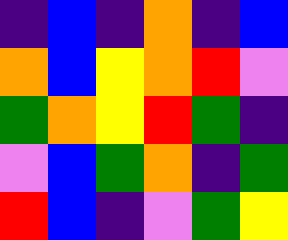[["indigo", "blue", "indigo", "orange", "indigo", "blue"], ["orange", "blue", "yellow", "orange", "red", "violet"], ["green", "orange", "yellow", "red", "green", "indigo"], ["violet", "blue", "green", "orange", "indigo", "green"], ["red", "blue", "indigo", "violet", "green", "yellow"]]